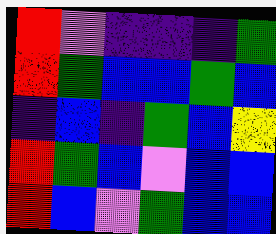[["red", "violet", "indigo", "indigo", "indigo", "green"], ["red", "green", "blue", "blue", "green", "blue"], ["indigo", "blue", "indigo", "green", "blue", "yellow"], ["red", "green", "blue", "violet", "blue", "blue"], ["red", "blue", "violet", "green", "blue", "blue"]]